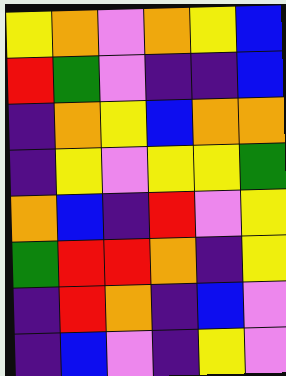[["yellow", "orange", "violet", "orange", "yellow", "blue"], ["red", "green", "violet", "indigo", "indigo", "blue"], ["indigo", "orange", "yellow", "blue", "orange", "orange"], ["indigo", "yellow", "violet", "yellow", "yellow", "green"], ["orange", "blue", "indigo", "red", "violet", "yellow"], ["green", "red", "red", "orange", "indigo", "yellow"], ["indigo", "red", "orange", "indigo", "blue", "violet"], ["indigo", "blue", "violet", "indigo", "yellow", "violet"]]